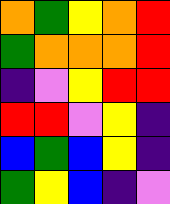[["orange", "green", "yellow", "orange", "red"], ["green", "orange", "orange", "orange", "red"], ["indigo", "violet", "yellow", "red", "red"], ["red", "red", "violet", "yellow", "indigo"], ["blue", "green", "blue", "yellow", "indigo"], ["green", "yellow", "blue", "indigo", "violet"]]